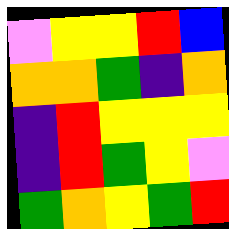[["violet", "yellow", "yellow", "red", "blue"], ["orange", "orange", "green", "indigo", "orange"], ["indigo", "red", "yellow", "yellow", "yellow"], ["indigo", "red", "green", "yellow", "violet"], ["green", "orange", "yellow", "green", "red"]]